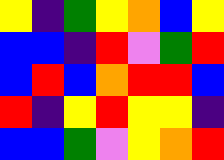[["yellow", "indigo", "green", "yellow", "orange", "blue", "yellow"], ["blue", "blue", "indigo", "red", "violet", "green", "red"], ["blue", "red", "blue", "orange", "red", "red", "blue"], ["red", "indigo", "yellow", "red", "yellow", "yellow", "indigo"], ["blue", "blue", "green", "violet", "yellow", "orange", "red"]]